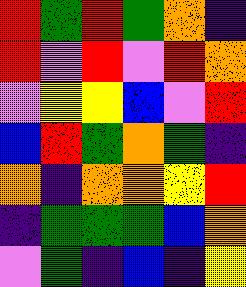[["red", "green", "red", "green", "orange", "indigo"], ["red", "violet", "red", "violet", "red", "orange"], ["violet", "yellow", "yellow", "blue", "violet", "red"], ["blue", "red", "green", "orange", "green", "indigo"], ["orange", "indigo", "orange", "orange", "yellow", "red"], ["indigo", "green", "green", "green", "blue", "orange"], ["violet", "green", "indigo", "blue", "indigo", "yellow"]]